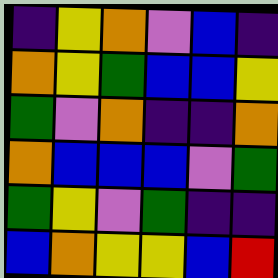[["indigo", "yellow", "orange", "violet", "blue", "indigo"], ["orange", "yellow", "green", "blue", "blue", "yellow"], ["green", "violet", "orange", "indigo", "indigo", "orange"], ["orange", "blue", "blue", "blue", "violet", "green"], ["green", "yellow", "violet", "green", "indigo", "indigo"], ["blue", "orange", "yellow", "yellow", "blue", "red"]]